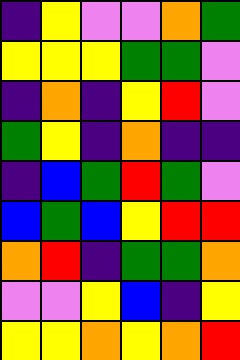[["indigo", "yellow", "violet", "violet", "orange", "green"], ["yellow", "yellow", "yellow", "green", "green", "violet"], ["indigo", "orange", "indigo", "yellow", "red", "violet"], ["green", "yellow", "indigo", "orange", "indigo", "indigo"], ["indigo", "blue", "green", "red", "green", "violet"], ["blue", "green", "blue", "yellow", "red", "red"], ["orange", "red", "indigo", "green", "green", "orange"], ["violet", "violet", "yellow", "blue", "indigo", "yellow"], ["yellow", "yellow", "orange", "yellow", "orange", "red"]]